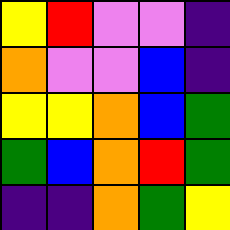[["yellow", "red", "violet", "violet", "indigo"], ["orange", "violet", "violet", "blue", "indigo"], ["yellow", "yellow", "orange", "blue", "green"], ["green", "blue", "orange", "red", "green"], ["indigo", "indigo", "orange", "green", "yellow"]]